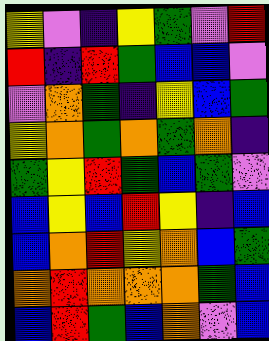[["yellow", "violet", "indigo", "yellow", "green", "violet", "red"], ["red", "indigo", "red", "green", "blue", "blue", "violet"], ["violet", "orange", "green", "indigo", "yellow", "blue", "green"], ["yellow", "orange", "green", "orange", "green", "orange", "indigo"], ["green", "yellow", "red", "green", "blue", "green", "violet"], ["blue", "yellow", "blue", "red", "yellow", "indigo", "blue"], ["blue", "orange", "red", "yellow", "orange", "blue", "green"], ["orange", "red", "orange", "orange", "orange", "green", "blue"], ["blue", "red", "green", "blue", "orange", "violet", "blue"]]